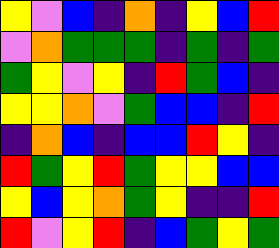[["yellow", "violet", "blue", "indigo", "orange", "indigo", "yellow", "blue", "red"], ["violet", "orange", "green", "green", "green", "indigo", "green", "indigo", "green"], ["green", "yellow", "violet", "yellow", "indigo", "red", "green", "blue", "indigo"], ["yellow", "yellow", "orange", "violet", "green", "blue", "blue", "indigo", "red"], ["indigo", "orange", "blue", "indigo", "blue", "blue", "red", "yellow", "indigo"], ["red", "green", "yellow", "red", "green", "yellow", "yellow", "blue", "blue"], ["yellow", "blue", "yellow", "orange", "green", "yellow", "indigo", "indigo", "red"], ["red", "violet", "yellow", "red", "indigo", "blue", "green", "yellow", "green"]]